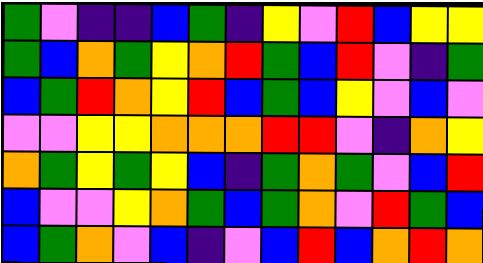[["green", "violet", "indigo", "indigo", "blue", "green", "indigo", "yellow", "violet", "red", "blue", "yellow", "yellow"], ["green", "blue", "orange", "green", "yellow", "orange", "red", "green", "blue", "red", "violet", "indigo", "green"], ["blue", "green", "red", "orange", "yellow", "red", "blue", "green", "blue", "yellow", "violet", "blue", "violet"], ["violet", "violet", "yellow", "yellow", "orange", "orange", "orange", "red", "red", "violet", "indigo", "orange", "yellow"], ["orange", "green", "yellow", "green", "yellow", "blue", "indigo", "green", "orange", "green", "violet", "blue", "red"], ["blue", "violet", "violet", "yellow", "orange", "green", "blue", "green", "orange", "violet", "red", "green", "blue"], ["blue", "green", "orange", "violet", "blue", "indigo", "violet", "blue", "red", "blue", "orange", "red", "orange"]]